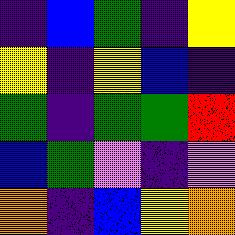[["indigo", "blue", "green", "indigo", "yellow"], ["yellow", "indigo", "yellow", "blue", "indigo"], ["green", "indigo", "green", "green", "red"], ["blue", "green", "violet", "indigo", "violet"], ["orange", "indigo", "blue", "yellow", "orange"]]